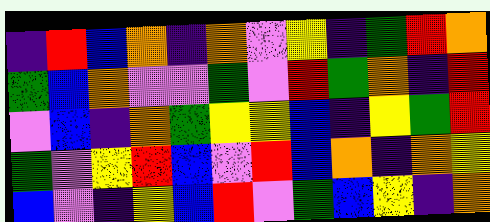[["indigo", "red", "blue", "orange", "indigo", "orange", "violet", "yellow", "indigo", "green", "red", "orange"], ["green", "blue", "orange", "violet", "violet", "green", "violet", "red", "green", "orange", "indigo", "red"], ["violet", "blue", "indigo", "orange", "green", "yellow", "yellow", "blue", "indigo", "yellow", "green", "red"], ["green", "violet", "yellow", "red", "blue", "violet", "red", "blue", "orange", "indigo", "orange", "yellow"], ["blue", "violet", "indigo", "yellow", "blue", "red", "violet", "green", "blue", "yellow", "indigo", "orange"]]